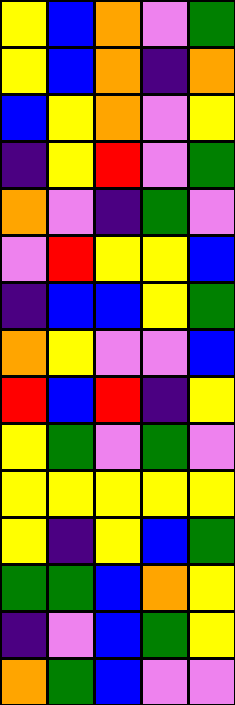[["yellow", "blue", "orange", "violet", "green"], ["yellow", "blue", "orange", "indigo", "orange"], ["blue", "yellow", "orange", "violet", "yellow"], ["indigo", "yellow", "red", "violet", "green"], ["orange", "violet", "indigo", "green", "violet"], ["violet", "red", "yellow", "yellow", "blue"], ["indigo", "blue", "blue", "yellow", "green"], ["orange", "yellow", "violet", "violet", "blue"], ["red", "blue", "red", "indigo", "yellow"], ["yellow", "green", "violet", "green", "violet"], ["yellow", "yellow", "yellow", "yellow", "yellow"], ["yellow", "indigo", "yellow", "blue", "green"], ["green", "green", "blue", "orange", "yellow"], ["indigo", "violet", "blue", "green", "yellow"], ["orange", "green", "blue", "violet", "violet"]]